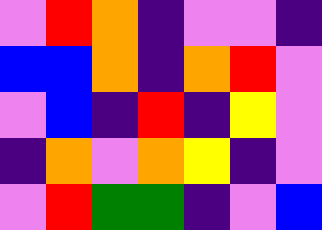[["violet", "red", "orange", "indigo", "violet", "violet", "indigo"], ["blue", "blue", "orange", "indigo", "orange", "red", "violet"], ["violet", "blue", "indigo", "red", "indigo", "yellow", "violet"], ["indigo", "orange", "violet", "orange", "yellow", "indigo", "violet"], ["violet", "red", "green", "green", "indigo", "violet", "blue"]]